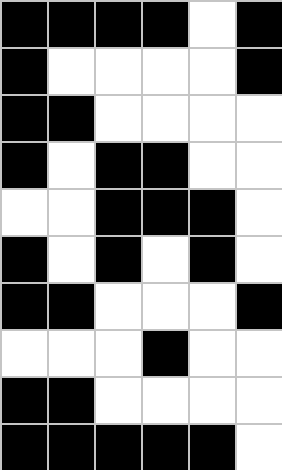[["black", "black", "black", "black", "white", "black"], ["black", "white", "white", "white", "white", "black"], ["black", "black", "white", "white", "white", "white"], ["black", "white", "black", "black", "white", "white"], ["white", "white", "black", "black", "black", "white"], ["black", "white", "black", "white", "black", "white"], ["black", "black", "white", "white", "white", "black"], ["white", "white", "white", "black", "white", "white"], ["black", "black", "white", "white", "white", "white"], ["black", "black", "black", "black", "black", "white"]]